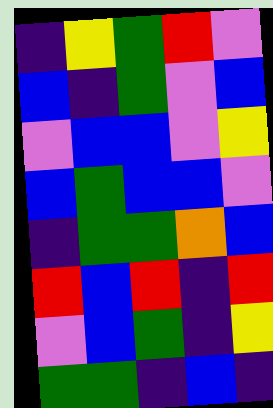[["indigo", "yellow", "green", "red", "violet"], ["blue", "indigo", "green", "violet", "blue"], ["violet", "blue", "blue", "violet", "yellow"], ["blue", "green", "blue", "blue", "violet"], ["indigo", "green", "green", "orange", "blue"], ["red", "blue", "red", "indigo", "red"], ["violet", "blue", "green", "indigo", "yellow"], ["green", "green", "indigo", "blue", "indigo"]]